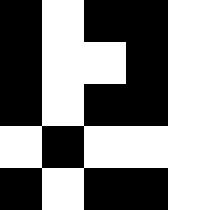[["black", "white", "black", "black", "white"], ["black", "white", "white", "black", "white"], ["black", "white", "black", "black", "white"], ["white", "black", "white", "white", "white"], ["black", "white", "black", "black", "white"]]